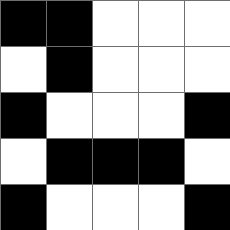[["black", "black", "white", "white", "white"], ["white", "black", "white", "white", "white"], ["black", "white", "white", "white", "black"], ["white", "black", "black", "black", "white"], ["black", "white", "white", "white", "black"]]